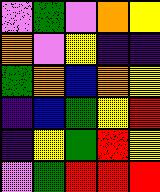[["violet", "green", "violet", "orange", "yellow"], ["orange", "violet", "yellow", "indigo", "indigo"], ["green", "orange", "blue", "orange", "yellow"], ["indigo", "blue", "green", "yellow", "red"], ["indigo", "yellow", "green", "red", "yellow"], ["violet", "green", "red", "red", "red"]]